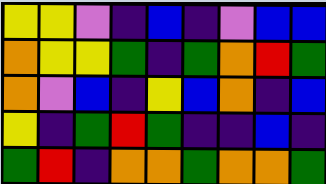[["yellow", "yellow", "violet", "indigo", "blue", "indigo", "violet", "blue", "blue"], ["orange", "yellow", "yellow", "green", "indigo", "green", "orange", "red", "green"], ["orange", "violet", "blue", "indigo", "yellow", "blue", "orange", "indigo", "blue"], ["yellow", "indigo", "green", "red", "green", "indigo", "indigo", "blue", "indigo"], ["green", "red", "indigo", "orange", "orange", "green", "orange", "orange", "green"]]